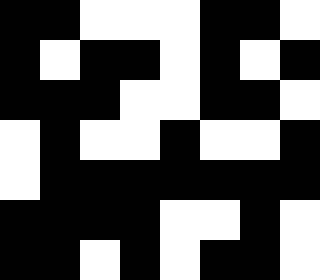[["black", "black", "white", "white", "white", "black", "black", "white"], ["black", "white", "black", "black", "white", "black", "white", "black"], ["black", "black", "black", "white", "white", "black", "black", "white"], ["white", "black", "white", "white", "black", "white", "white", "black"], ["white", "black", "black", "black", "black", "black", "black", "black"], ["black", "black", "black", "black", "white", "white", "black", "white"], ["black", "black", "white", "black", "white", "black", "black", "white"]]